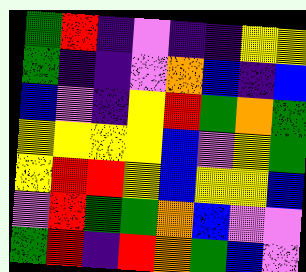[["green", "red", "indigo", "violet", "indigo", "indigo", "yellow", "yellow"], ["green", "indigo", "indigo", "violet", "orange", "blue", "indigo", "blue"], ["blue", "violet", "indigo", "yellow", "red", "green", "orange", "green"], ["yellow", "yellow", "yellow", "yellow", "blue", "violet", "yellow", "green"], ["yellow", "red", "red", "yellow", "blue", "yellow", "yellow", "blue"], ["violet", "red", "green", "green", "orange", "blue", "violet", "violet"], ["green", "red", "indigo", "red", "orange", "green", "blue", "violet"]]